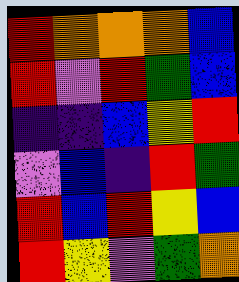[["red", "orange", "orange", "orange", "blue"], ["red", "violet", "red", "green", "blue"], ["indigo", "indigo", "blue", "yellow", "red"], ["violet", "blue", "indigo", "red", "green"], ["red", "blue", "red", "yellow", "blue"], ["red", "yellow", "violet", "green", "orange"]]